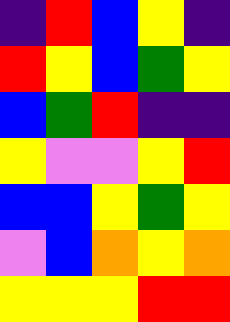[["indigo", "red", "blue", "yellow", "indigo"], ["red", "yellow", "blue", "green", "yellow"], ["blue", "green", "red", "indigo", "indigo"], ["yellow", "violet", "violet", "yellow", "red"], ["blue", "blue", "yellow", "green", "yellow"], ["violet", "blue", "orange", "yellow", "orange"], ["yellow", "yellow", "yellow", "red", "red"]]